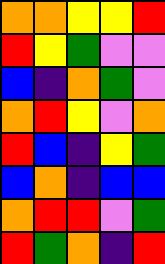[["orange", "orange", "yellow", "yellow", "red"], ["red", "yellow", "green", "violet", "violet"], ["blue", "indigo", "orange", "green", "violet"], ["orange", "red", "yellow", "violet", "orange"], ["red", "blue", "indigo", "yellow", "green"], ["blue", "orange", "indigo", "blue", "blue"], ["orange", "red", "red", "violet", "green"], ["red", "green", "orange", "indigo", "red"]]